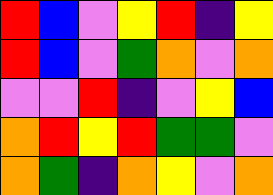[["red", "blue", "violet", "yellow", "red", "indigo", "yellow"], ["red", "blue", "violet", "green", "orange", "violet", "orange"], ["violet", "violet", "red", "indigo", "violet", "yellow", "blue"], ["orange", "red", "yellow", "red", "green", "green", "violet"], ["orange", "green", "indigo", "orange", "yellow", "violet", "orange"]]